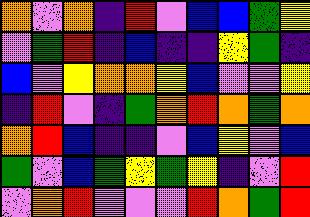[["orange", "violet", "orange", "indigo", "red", "violet", "blue", "blue", "green", "yellow"], ["violet", "green", "red", "indigo", "blue", "indigo", "indigo", "yellow", "green", "indigo"], ["blue", "violet", "yellow", "orange", "orange", "yellow", "blue", "violet", "violet", "yellow"], ["indigo", "red", "violet", "indigo", "green", "orange", "red", "orange", "green", "orange"], ["orange", "red", "blue", "indigo", "indigo", "violet", "blue", "yellow", "violet", "blue"], ["green", "violet", "blue", "green", "yellow", "green", "yellow", "indigo", "violet", "red"], ["violet", "orange", "red", "violet", "violet", "violet", "red", "orange", "green", "red"]]